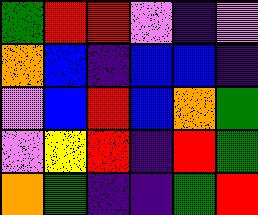[["green", "red", "red", "violet", "indigo", "violet"], ["orange", "blue", "indigo", "blue", "blue", "indigo"], ["violet", "blue", "red", "blue", "orange", "green"], ["violet", "yellow", "red", "indigo", "red", "green"], ["orange", "green", "indigo", "indigo", "green", "red"]]